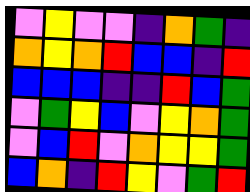[["violet", "yellow", "violet", "violet", "indigo", "orange", "green", "indigo"], ["orange", "yellow", "orange", "red", "blue", "blue", "indigo", "red"], ["blue", "blue", "blue", "indigo", "indigo", "red", "blue", "green"], ["violet", "green", "yellow", "blue", "violet", "yellow", "orange", "green"], ["violet", "blue", "red", "violet", "orange", "yellow", "yellow", "green"], ["blue", "orange", "indigo", "red", "yellow", "violet", "green", "red"]]